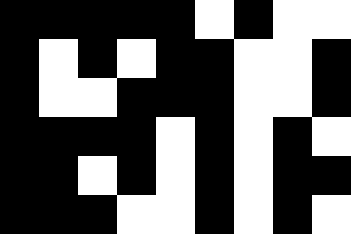[["black", "black", "black", "black", "black", "white", "black", "white", "white"], ["black", "white", "black", "white", "black", "black", "white", "white", "black"], ["black", "white", "white", "black", "black", "black", "white", "white", "black"], ["black", "black", "black", "black", "white", "black", "white", "black", "white"], ["black", "black", "white", "black", "white", "black", "white", "black", "black"], ["black", "black", "black", "white", "white", "black", "white", "black", "white"]]